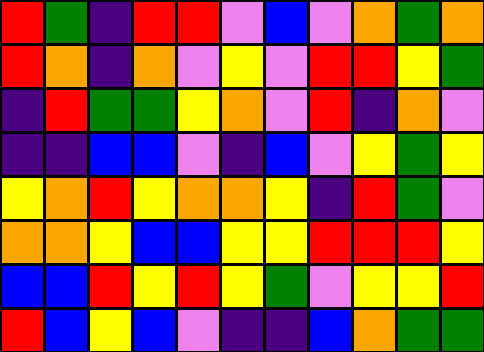[["red", "green", "indigo", "red", "red", "violet", "blue", "violet", "orange", "green", "orange"], ["red", "orange", "indigo", "orange", "violet", "yellow", "violet", "red", "red", "yellow", "green"], ["indigo", "red", "green", "green", "yellow", "orange", "violet", "red", "indigo", "orange", "violet"], ["indigo", "indigo", "blue", "blue", "violet", "indigo", "blue", "violet", "yellow", "green", "yellow"], ["yellow", "orange", "red", "yellow", "orange", "orange", "yellow", "indigo", "red", "green", "violet"], ["orange", "orange", "yellow", "blue", "blue", "yellow", "yellow", "red", "red", "red", "yellow"], ["blue", "blue", "red", "yellow", "red", "yellow", "green", "violet", "yellow", "yellow", "red"], ["red", "blue", "yellow", "blue", "violet", "indigo", "indigo", "blue", "orange", "green", "green"]]